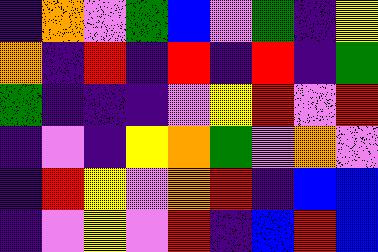[["indigo", "orange", "violet", "green", "blue", "violet", "green", "indigo", "yellow"], ["orange", "indigo", "red", "indigo", "red", "indigo", "red", "indigo", "green"], ["green", "indigo", "indigo", "indigo", "violet", "yellow", "red", "violet", "red"], ["indigo", "violet", "indigo", "yellow", "orange", "green", "violet", "orange", "violet"], ["indigo", "red", "yellow", "violet", "orange", "red", "indigo", "blue", "blue"], ["indigo", "violet", "yellow", "violet", "red", "indigo", "blue", "red", "blue"]]